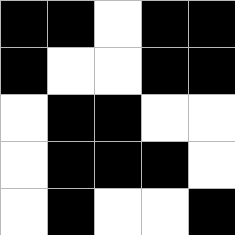[["black", "black", "white", "black", "black"], ["black", "white", "white", "black", "black"], ["white", "black", "black", "white", "white"], ["white", "black", "black", "black", "white"], ["white", "black", "white", "white", "black"]]